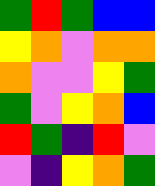[["green", "red", "green", "blue", "blue"], ["yellow", "orange", "violet", "orange", "orange"], ["orange", "violet", "violet", "yellow", "green"], ["green", "violet", "yellow", "orange", "blue"], ["red", "green", "indigo", "red", "violet"], ["violet", "indigo", "yellow", "orange", "green"]]